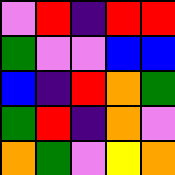[["violet", "red", "indigo", "red", "red"], ["green", "violet", "violet", "blue", "blue"], ["blue", "indigo", "red", "orange", "green"], ["green", "red", "indigo", "orange", "violet"], ["orange", "green", "violet", "yellow", "orange"]]